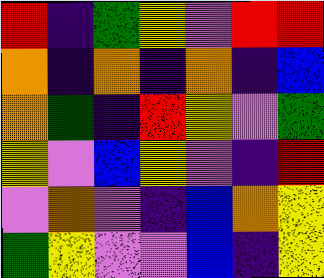[["red", "indigo", "green", "yellow", "violet", "red", "red"], ["orange", "indigo", "orange", "indigo", "orange", "indigo", "blue"], ["orange", "green", "indigo", "red", "yellow", "violet", "green"], ["yellow", "violet", "blue", "yellow", "violet", "indigo", "red"], ["violet", "orange", "violet", "indigo", "blue", "orange", "yellow"], ["green", "yellow", "violet", "violet", "blue", "indigo", "yellow"]]